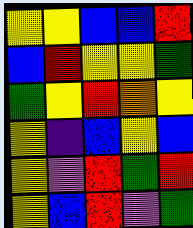[["yellow", "yellow", "blue", "blue", "red"], ["blue", "red", "yellow", "yellow", "green"], ["green", "yellow", "red", "orange", "yellow"], ["yellow", "indigo", "blue", "yellow", "blue"], ["yellow", "violet", "red", "green", "red"], ["yellow", "blue", "red", "violet", "green"]]